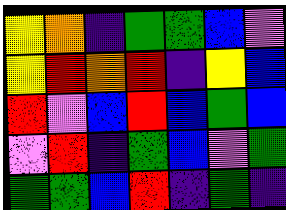[["yellow", "orange", "indigo", "green", "green", "blue", "violet"], ["yellow", "red", "orange", "red", "indigo", "yellow", "blue"], ["red", "violet", "blue", "red", "blue", "green", "blue"], ["violet", "red", "indigo", "green", "blue", "violet", "green"], ["green", "green", "blue", "red", "indigo", "green", "indigo"]]